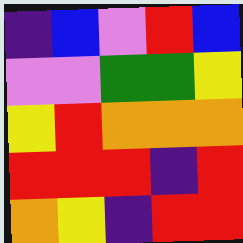[["indigo", "blue", "violet", "red", "blue"], ["violet", "violet", "green", "green", "yellow"], ["yellow", "red", "orange", "orange", "orange"], ["red", "red", "red", "indigo", "red"], ["orange", "yellow", "indigo", "red", "red"]]